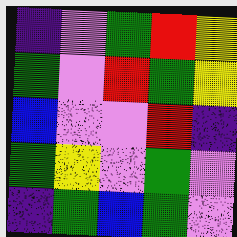[["indigo", "violet", "green", "red", "yellow"], ["green", "violet", "red", "green", "yellow"], ["blue", "violet", "violet", "red", "indigo"], ["green", "yellow", "violet", "green", "violet"], ["indigo", "green", "blue", "green", "violet"]]